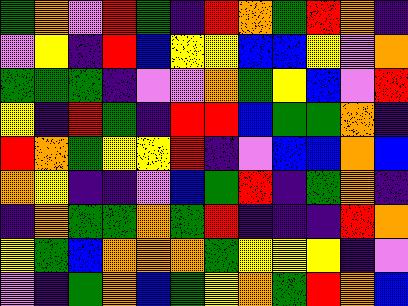[["green", "orange", "violet", "red", "green", "indigo", "red", "orange", "green", "red", "orange", "indigo"], ["violet", "yellow", "indigo", "red", "blue", "yellow", "yellow", "blue", "blue", "yellow", "violet", "orange"], ["green", "green", "green", "indigo", "violet", "violet", "orange", "green", "yellow", "blue", "violet", "red"], ["yellow", "indigo", "red", "green", "indigo", "red", "red", "blue", "green", "green", "orange", "indigo"], ["red", "orange", "green", "yellow", "yellow", "red", "indigo", "violet", "blue", "blue", "orange", "blue"], ["orange", "yellow", "indigo", "indigo", "violet", "blue", "green", "red", "indigo", "green", "orange", "indigo"], ["indigo", "orange", "green", "green", "orange", "green", "red", "indigo", "indigo", "indigo", "red", "orange"], ["yellow", "green", "blue", "orange", "orange", "orange", "green", "yellow", "yellow", "yellow", "indigo", "violet"], ["violet", "indigo", "green", "orange", "blue", "green", "yellow", "orange", "green", "red", "orange", "blue"]]